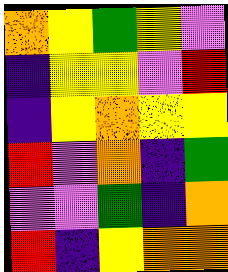[["orange", "yellow", "green", "yellow", "violet"], ["indigo", "yellow", "yellow", "violet", "red"], ["indigo", "yellow", "orange", "yellow", "yellow"], ["red", "violet", "orange", "indigo", "green"], ["violet", "violet", "green", "indigo", "orange"], ["red", "indigo", "yellow", "orange", "orange"]]